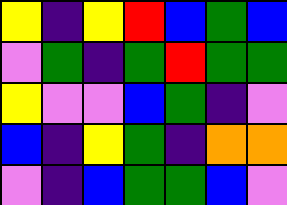[["yellow", "indigo", "yellow", "red", "blue", "green", "blue"], ["violet", "green", "indigo", "green", "red", "green", "green"], ["yellow", "violet", "violet", "blue", "green", "indigo", "violet"], ["blue", "indigo", "yellow", "green", "indigo", "orange", "orange"], ["violet", "indigo", "blue", "green", "green", "blue", "violet"]]